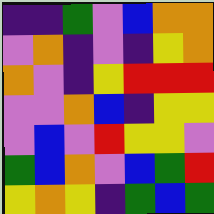[["indigo", "indigo", "green", "violet", "blue", "orange", "orange"], ["violet", "orange", "indigo", "violet", "indigo", "yellow", "orange"], ["orange", "violet", "indigo", "yellow", "red", "red", "red"], ["violet", "violet", "orange", "blue", "indigo", "yellow", "yellow"], ["violet", "blue", "violet", "red", "yellow", "yellow", "violet"], ["green", "blue", "orange", "violet", "blue", "green", "red"], ["yellow", "orange", "yellow", "indigo", "green", "blue", "green"]]